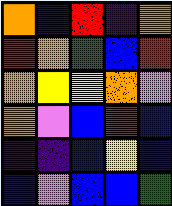[["orange", "blue", "red", "indigo", "orange"], ["red", "orange", "green", "blue", "red"], ["orange", "yellow", "yellow", "orange", "violet"], ["orange", "violet", "blue", "red", "blue"], ["indigo", "indigo", "blue", "yellow", "blue"], ["blue", "violet", "blue", "blue", "green"]]